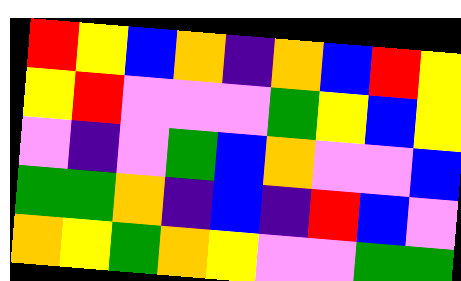[["red", "yellow", "blue", "orange", "indigo", "orange", "blue", "red", "yellow"], ["yellow", "red", "violet", "violet", "violet", "green", "yellow", "blue", "yellow"], ["violet", "indigo", "violet", "green", "blue", "orange", "violet", "violet", "blue"], ["green", "green", "orange", "indigo", "blue", "indigo", "red", "blue", "violet"], ["orange", "yellow", "green", "orange", "yellow", "violet", "violet", "green", "green"]]